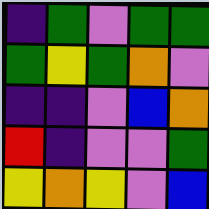[["indigo", "green", "violet", "green", "green"], ["green", "yellow", "green", "orange", "violet"], ["indigo", "indigo", "violet", "blue", "orange"], ["red", "indigo", "violet", "violet", "green"], ["yellow", "orange", "yellow", "violet", "blue"]]